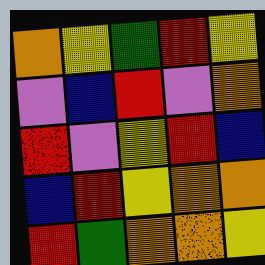[["orange", "yellow", "green", "red", "yellow"], ["violet", "blue", "red", "violet", "orange"], ["red", "violet", "yellow", "red", "blue"], ["blue", "red", "yellow", "orange", "orange"], ["red", "green", "orange", "orange", "yellow"]]